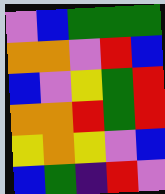[["violet", "blue", "green", "green", "green"], ["orange", "orange", "violet", "red", "blue"], ["blue", "violet", "yellow", "green", "red"], ["orange", "orange", "red", "green", "red"], ["yellow", "orange", "yellow", "violet", "blue"], ["blue", "green", "indigo", "red", "violet"]]